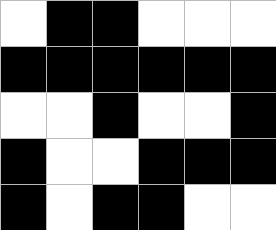[["white", "black", "black", "white", "white", "white"], ["black", "black", "black", "black", "black", "black"], ["white", "white", "black", "white", "white", "black"], ["black", "white", "white", "black", "black", "black"], ["black", "white", "black", "black", "white", "white"]]